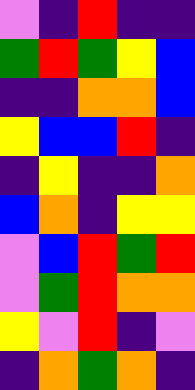[["violet", "indigo", "red", "indigo", "indigo"], ["green", "red", "green", "yellow", "blue"], ["indigo", "indigo", "orange", "orange", "blue"], ["yellow", "blue", "blue", "red", "indigo"], ["indigo", "yellow", "indigo", "indigo", "orange"], ["blue", "orange", "indigo", "yellow", "yellow"], ["violet", "blue", "red", "green", "red"], ["violet", "green", "red", "orange", "orange"], ["yellow", "violet", "red", "indigo", "violet"], ["indigo", "orange", "green", "orange", "indigo"]]